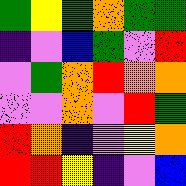[["green", "yellow", "green", "orange", "green", "green"], ["indigo", "violet", "blue", "green", "violet", "red"], ["violet", "green", "orange", "red", "orange", "orange"], ["violet", "violet", "orange", "violet", "red", "green"], ["red", "orange", "indigo", "violet", "yellow", "orange"], ["red", "red", "yellow", "indigo", "violet", "blue"]]